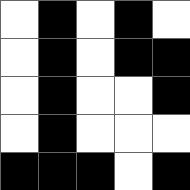[["white", "black", "white", "black", "white"], ["white", "black", "white", "black", "black"], ["white", "black", "white", "white", "black"], ["white", "black", "white", "white", "white"], ["black", "black", "black", "white", "black"]]